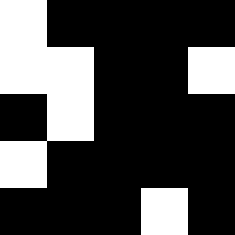[["white", "black", "black", "black", "black"], ["white", "white", "black", "black", "white"], ["black", "white", "black", "black", "black"], ["white", "black", "black", "black", "black"], ["black", "black", "black", "white", "black"]]